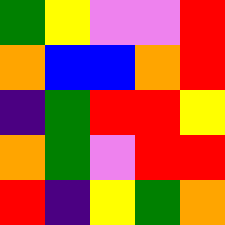[["green", "yellow", "violet", "violet", "red"], ["orange", "blue", "blue", "orange", "red"], ["indigo", "green", "red", "red", "yellow"], ["orange", "green", "violet", "red", "red"], ["red", "indigo", "yellow", "green", "orange"]]